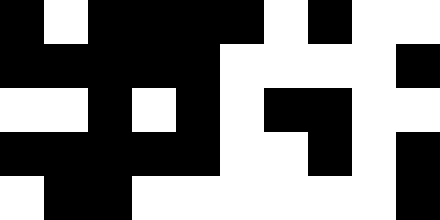[["black", "white", "black", "black", "black", "black", "white", "black", "white", "white"], ["black", "black", "black", "black", "black", "white", "white", "white", "white", "black"], ["white", "white", "black", "white", "black", "white", "black", "black", "white", "white"], ["black", "black", "black", "black", "black", "white", "white", "black", "white", "black"], ["white", "black", "black", "white", "white", "white", "white", "white", "white", "black"]]